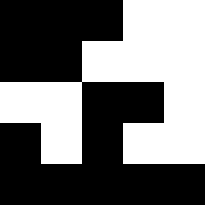[["black", "black", "black", "white", "white"], ["black", "black", "white", "white", "white"], ["white", "white", "black", "black", "white"], ["black", "white", "black", "white", "white"], ["black", "black", "black", "black", "black"]]